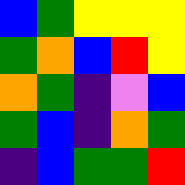[["blue", "green", "yellow", "yellow", "yellow"], ["green", "orange", "blue", "red", "yellow"], ["orange", "green", "indigo", "violet", "blue"], ["green", "blue", "indigo", "orange", "green"], ["indigo", "blue", "green", "green", "red"]]